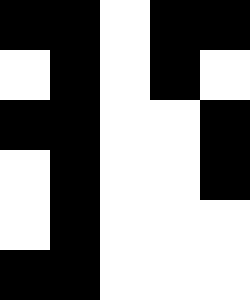[["black", "black", "white", "black", "black"], ["white", "black", "white", "black", "white"], ["black", "black", "white", "white", "black"], ["white", "black", "white", "white", "black"], ["white", "black", "white", "white", "white"], ["black", "black", "white", "white", "white"]]